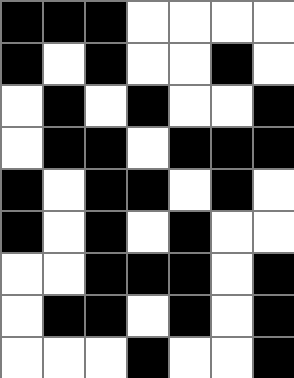[["black", "black", "black", "white", "white", "white", "white"], ["black", "white", "black", "white", "white", "black", "white"], ["white", "black", "white", "black", "white", "white", "black"], ["white", "black", "black", "white", "black", "black", "black"], ["black", "white", "black", "black", "white", "black", "white"], ["black", "white", "black", "white", "black", "white", "white"], ["white", "white", "black", "black", "black", "white", "black"], ["white", "black", "black", "white", "black", "white", "black"], ["white", "white", "white", "black", "white", "white", "black"]]